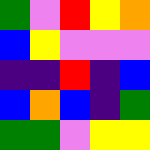[["green", "violet", "red", "yellow", "orange"], ["blue", "yellow", "violet", "violet", "violet"], ["indigo", "indigo", "red", "indigo", "blue"], ["blue", "orange", "blue", "indigo", "green"], ["green", "green", "violet", "yellow", "yellow"]]